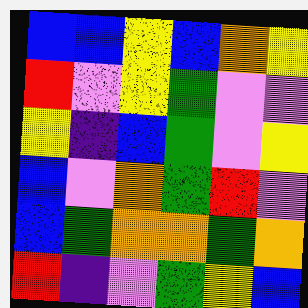[["blue", "blue", "yellow", "blue", "orange", "yellow"], ["red", "violet", "yellow", "green", "violet", "violet"], ["yellow", "indigo", "blue", "green", "violet", "yellow"], ["blue", "violet", "orange", "green", "red", "violet"], ["blue", "green", "orange", "orange", "green", "orange"], ["red", "indigo", "violet", "green", "yellow", "blue"]]